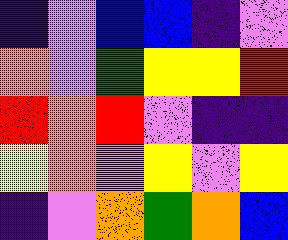[["indigo", "violet", "blue", "blue", "indigo", "violet"], ["orange", "violet", "green", "yellow", "yellow", "red"], ["red", "orange", "red", "violet", "indigo", "indigo"], ["yellow", "orange", "violet", "yellow", "violet", "yellow"], ["indigo", "violet", "orange", "green", "orange", "blue"]]